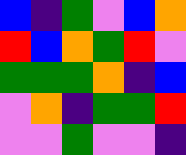[["blue", "indigo", "green", "violet", "blue", "orange"], ["red", "blue", "orange", "green", "red", "violet"], ["green", "green", "green", "orange", "indigo", "blue"], ["violet", "orange", "indigo", "green", "green", "red"], ["violet", "violet", "green", "violet", "violet", "indigo"]]